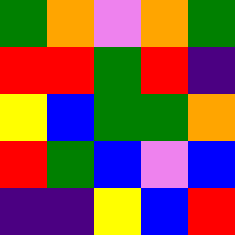[["green", "orange", "violet", "orange", "green"], ["red", "red", "green", "red", "indigo"], ["yellow", "blue", "green", "green", "orange"], ["red", "green", "blue", "violet", "blue"], ["indigo", "indigo", "yellow", "blue", "red"]]